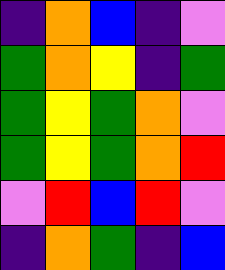[["indigo", "orange", "blue", "indigo", "violet"], ["green", "orange", "yellow", "indigo", "green"], ["green", "yellow", "green", "orange", "violet"], ["green", "yellow", "green", "orange", "red"], ["violet", "red", "blue", "red", "violet"], ["indigo", "orange", "green", "indigo", "blue"]]